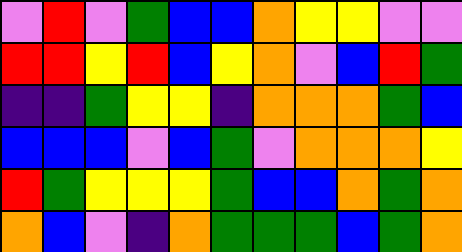[["violet", "red", "violet", "green", "blue", "blue", "orange", "yellow", "yellow", "violet", "violet"], ["red", "red", "yellow", "red", "blue", "yellow", "orange", "violet", "blue", "red", "green"], ["indigo", "indigo", "green", "yellow", "yellow", "indigo", "orange", "orange", "orange", "green", "blue"], ["blue", "blue", "blue", "violet", "blue", "green", "violet", "orange", "orange", "orange", "yellow"], ["red", "green", "yellow", "yellow", "yellow", "green", "blue", "blue", "orange", "green", "orange"], ["orange", "blue", "violet", "indigo", "orange", "green", "green", "green", "blue", "green", "orange"]]